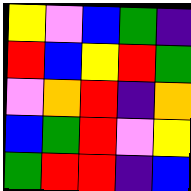[["yellow", "violet", "blue", "green", "indigo"], ["red", "blue", "yellow", "red", "green"], ["violet", "orange", "red", "indigo", "orange"], ["blue", "green", "red", "violet", "yellow"], ["green", "red", "red", "indigo", "blue"]]